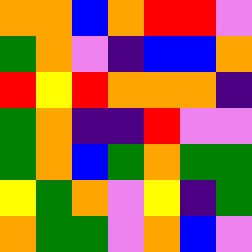[["orange", "orange", "blue", "orange", "red", "red", "violet"], ["green", "orange", "violet", "indigo", "blue", "blue", "orange"], ["red", "yellow", "red", "orange", "orange", "orange", "indigo"], ["green", "orange", "indigo", "indigo", "red", "violet", "violet"], ["green", "orange", "blue", "green", "orange", "green", "green"], ["yellow", "green", "orange", "violet", "yellow", "indigo", "green"], ["orange", "green", "green", "violet", "orange", "blue", "violet"]]